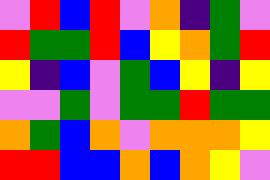[["violet", "red", "blue", "red", "violet", "orange", "indigo", "green", "violet"], ["red", "green", "green", "red", "blue", "yellow", "orange", "green", "red"], ["yellow", "indigo", "blue", "violet", "green", "blue", "yellow", "indigo", "yellow"], ["violet", "violet", "green", "violet", "green", "green", "red", "green", "green"], ["orange", "green", "blue", "orange", "violet", "orange", "orange", "orange", "yellow"], ["red", "red", "blue", "blue", "orange", "blue", "orange", "yellow", "violet"]]